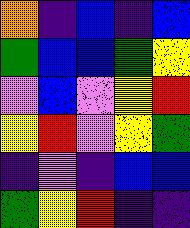[["orange", "indigo", "blue", "indigo", "blue"], ["green", "blue", "blue", "green", "yellow"], ["violet", "blue", "violet", "yellow", "red"], ["yellow", "red", "violet", "yellow", "green"], ["indigo", "violet", "indigo", "blue", "blue"], ["green", "yellow", "red", "indigo", "indigo"]]